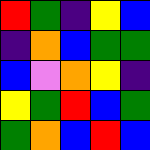[["red", "green", "indigo", "yellow", "blue"], ["indigo", "orange", "blue", "green", "green"], ["blue", "violet", "orange", "yellow", "indigo"], ["yellow", "green", "red", "blue", "green"], ["green", "orange", "blue", "red", "blue"]]